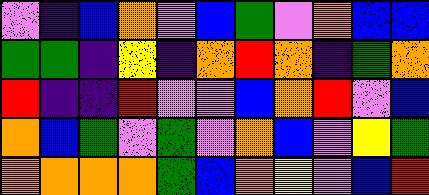[["violet", "indigo", "blue", "orange", "violet", "blue", "green", "violet", "orange", "blue", "blue"], ["green", "green", "indigo", "yellow", "indigo", "orange", "red", "orange", "indigo", "green", "orange"], ["red", "indigo", "indigo", "red", "violet", "violet", "blue", "orange", "red", "violet", "blue"], ["orange", "blue", "green", "violet", "green", "violet", "orange", "blue", "violet", "yellow", "green"], ["orange", "orange", "orange", "orange", "green", "blue", "orange", "yellow", "violet", "blue", "red"]]